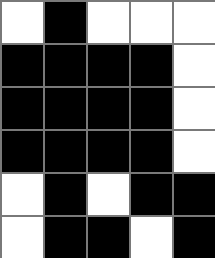[["white", "black", "white", "white", "white"], ["black", "black", "black", "black", "white"], ["black", "black", "black", "black", "white"], ["black", "black", "black", "black", "white"], ["white", "black", "white", "black", "black"], ["white", "black", "black", "white", "black"]]